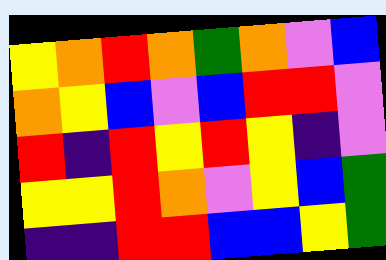[["yellow", "orange", "red", "orange", "green", "orange", "violet", "blue"], ["orange", "yellow", "blue", "violet", "blue", "red", "red", "violet"], ["red", "indigo", "red", "yellow", "red", "yellow", "indigo", "violet"], ["yellow", "yellow", "red", "orange", "violet", "yellow", "blue", "green"], ["indigo", "indigo", "red", "red", "blue", "blue", "yellow", "green"]]